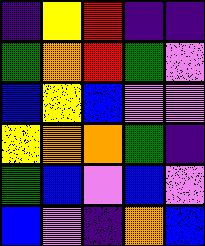[["indigo", "yellow", "red", "indigo", "indigo"], ["green", "orange", "red", "green", "violet"], ["blue", "yellow", "blue", "violet", "violet"], ["yellow", "orange", "orange", "green", "indigo"], ["green", "blue", "violet", "blue", "violet"], ["blue", "violet", "indigo", "orange", "blue"]]